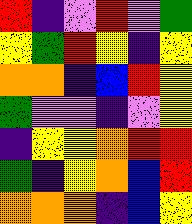[["red", "indigo", "violet", "red", "violet", "green"], ["yellow", "green", "red", "yellow", "indigo", "yellow"], ["orange", "orange", "indigo", "blue", "red", "yellow"], ["green", "violet", "violet", "indigo", "violet", "yellow"], ["indigo", "yellow", "yellow", "orange", "red", "red"], ["green", "indigo", "yellow", "orange", "blue", "red"], ["orange", "orange", "orange", "indigo", "blue", "yellow"]]